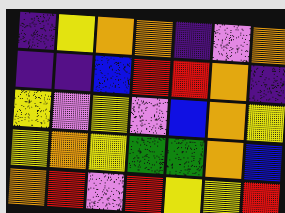[["indigo", "yellow", "orange", "orange", "indigo", "violet", "orange"], ["indigo", "indigo", "blue", "red", "red", "orange", "indigo"], ["yellow", "violet", "yellow", "violet", "blue", "orange", "yellow"], ["yellow", "orange", "yellow", "green", "green", "orange", "blue"], ["orange", "red", "violet", "red", "yellow", "yellow", "red"]]